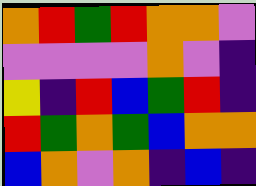[["orange", "red", "green", "red", "orange", "orange", "violet"], ["violet", "violet", "violet", "violet", "orange", "violet", "indigo"], ["yellow", "indigo", "red", "blue", "green", "red", "indigo"], ["red", "green", "orange", "green", "blue", "orange", "orange"], ["blue", "orange", "violet", "orange", "indigo", "blue", "indigo"]]